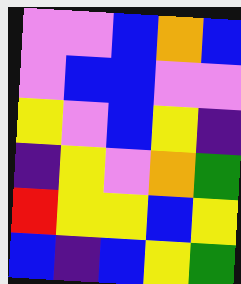[["violet", "violet", "blue", "orange", "blue"], ["violet", "blue", "blue", "violet", "violet"], ["yellow", "violet", "blue", "yellow", "indigo"], ["indigo", "yellow", "violet", "orange", "green"], ["red", "yellow", "yellow", "blue", "yellow"], ["blue", "indigo", "blue", "yellow", "green"]]